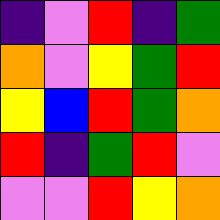[["indigo", "violet", "red", "indigo", "green"], ["orange", "violet", "yellow", "green", "red"], ["yellow", "blue", "red", "green", "orange"], ["red", "indigo", "green", "red", "violet"], ["violet", "violet", "red", "yellow", "orange"]]